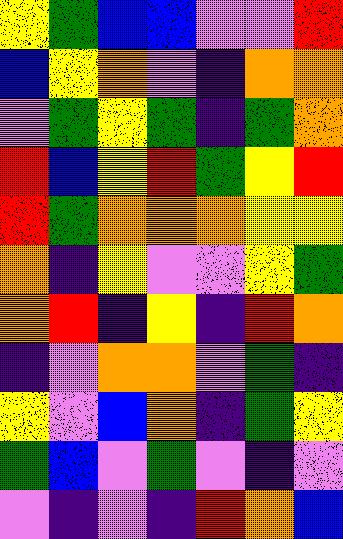[["yellow", "green", "blue", "blue", "violet", "violet", "red"], ["blue", "yellow", "orange", "violet", "indigo", "orange", "orange"], ["violet", "green", "yellow", "green", "indigo", "green", "orange"], ["red", "blue", "yellow", "red", "green", "yellow", "red"], ["red", "green", "orange", "orange", "orange", "yellow", "yellow"], ["orange", "indigo", "yellow", "violet", "violet", "yellow", "green"], ["orange", "red", "indigo", "yellow", "indigo", "red", "orange"], ["indigo", "violet", "orange", "orange", "violet", "green", "indigo"], ["yellow", "violet", "blue", "orange", "indigo", "green", "yellow"], ["green", "blue", "violet", "green", "violet", "indigo", "violet"], ["violet", "indigo", "violet", "indigo", "red", "orange", "blue"]]